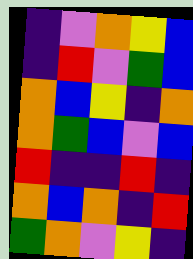[["indigo", "violet", "orange", "yellow", "blue"], ["indigo", "red", "violet", "green", "blue"], ["orange", "blue", "yellow", "indigo", "orange"], ["orange", "green", "blue", "violet", "blue"], ["red", "indigo", "indigo", "red", "indigo"], ["orange", "blue", "orange", "indigo", "red"], ["green", "orange", "violet", "yellow", "indigo"]]